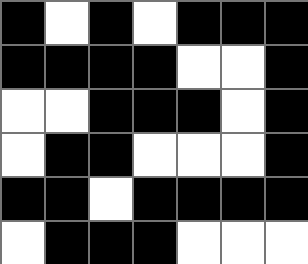[["black", "white", "black", "white", "black", "black", "black"], ["black", "black", "black", "black", "white", "white", "black"], ["white", "white", "black", "black", "black", "white", "black"], ["white", "black", "black", "white", "white", "white", "black"], ["black", "black", "white", "black", "black", "black", "black"], ["white", "black", "black", "black", "white", "white", "white"]]